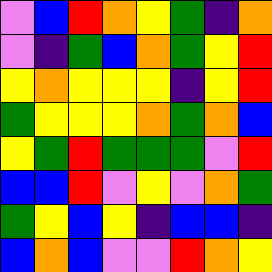[["violet", "blue", "red", "orange", "yellow", "green", "indigo", "orange"], ["violet", "indigo", "green", "blue", "orange", "green", "yellow", "red"], ["yellow", "orange", "yellow", "yellow", "yellow", "indigo", "yellow", "red"], ["green", "yellow", "yellow", "yellow", "orange", "green", "orange", "blue"], ["yellow", "green", "red", "green", "green", "green", "violet", "red"], ["blue", "blue", "red", "violet", "yellow", "violet", "orange", "green"], ["green", "yellow", "blue", "yellow", "indigo", "blue", "blue", "indigo"], ["blue", "orange", "blue", "violet", "violet", "red", "orange", "yellow"]]